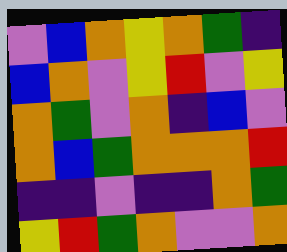[["violet", "blue", "orange", "yellow", "orange", "green", "indigo"], ["blue", "orange", "violet", "yellow", "red", "violet", "yellow"], ["orange", "green", "violet", "orange", "indigo", "blue", "violet"], ["orange", "blue", "green", "orange", "orange", "orange", "red"], ["indigo", "indigo", "violet", "indigo", "indigo", "orange", "green"], ["yellow", "red", "green", "orange", "violet", "violet", "orange"]]